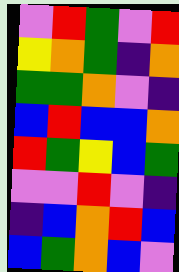[["violet", "red", "green", "violet", "red"], ["yellow", "orange", "green", "indigo", "orange"], ["green", "green", "orange", "violet", "indigo"], ["blue", "red", "blue", "blue", "orange"], ["red", "green", "yellow", "blue", "green"], ["violet", "violet", "red", "violet", "indigo"], ["indigo", "blue", "orange", "red", "blue"], ["blue", "green", "orange", "blue", "violet"]]